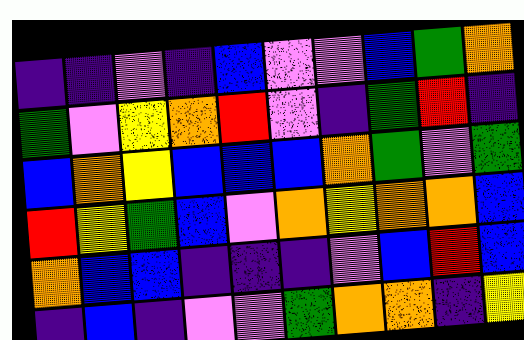[["indigo", "indigo", "violet", "indigo", "blue", "violet", "violet", "blue", "green", "orange"], ["green", "violet", "yellow", "orange", "red", "violet", "indigo", "green", "red", "indigo"], ["blue", "orange", "yellow", "blue", "blue", "blue", "orange", "green", "violet", "green"], ["red", "yellow", "green", "blue", "violet", "orange", "yellow", "orange", "orange", "blue"], ["orange", "blue", "blue", "indigo", "indigo", "indigo", "violet", "blue", "red", "blue"], ["indigo", "blue", "indigo", "violet", "violet", "green", "orange", "orange", "indigo", "yellow"]]